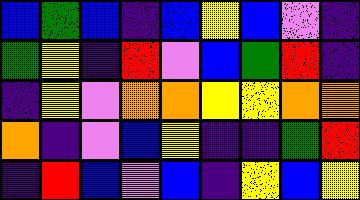[["blue", "green", "blue", "indigo", "blue", "yellow", "blue", "violet", "indigo"], ["green", "yellow", "indigo", "red", "violet", "blue", "green", "red", "indigo"], ["indigo", "yellow", "violet", "orange", "orange", "yellow", "yellow", "orange", "orange"], ["orange", "indigo", "violet", "blue", "yellow", "indigo", "indigo", "green", "red"], ["indigo", "red", "blue", "violet", "blue", "indigo", "yellow", "blue", "yellow"]]